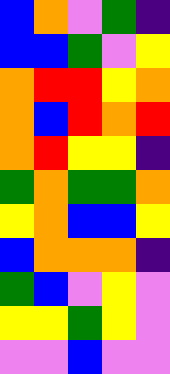[["blue", "orange", "violet", "green", "indigo"], ["blue", "blue", "green", "violet", "yellow"], ["orange", "red", "red", "yellow", "orange"], ["orange", "blue", "red", "orange", "red"], ["orange", "red", "yellow", "yellow", "indigo"], ["green", "orange", "green", "green", "orange"], ["yellow", "orange", "blue", "blue", "yellow"], ["blue", "orange", "orange", "orange", "indigo"], ["green", "blue", "violet", "yellow", "violet"], ["yellow", "yellow", "green", "yellow", "violet"], ["violet", "violet", "blue", "violet", "violet"]]